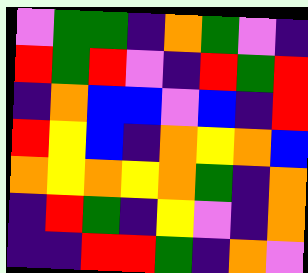[["violet", "green", "green", "indigo", "orange", "green", "violet", "indigo"], ["red", "green", "red", "violet", "indigo", "red", "green", "red"], ["indigo", "orange", "blue", "blue", "violet", "blue", "indigo", "red"], ["red", "yellow", "blue", "indigo", "orange", "yellow", "orange", "blue"], ["orange", "yellow", "orange", "yellow", "orange", "green", "indigo", "orange"], ["indigo", "red", "green", "indigo", "yellow", "violet", "indigo", "orange"], ["indigo", "indigo", "red", "red", "green", "indigo", "orange", "violet"]]